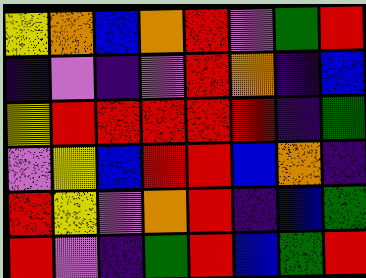[["yellow", "orange", "blue", "orange", "red", "violet", "green", "red"], ["indigo", "violet", "indigo", "violet", "red", "orange", "indigo", "blue"], ["yellow", "red", "red", "red", "red", "red", "indigo", "green"], ["violet", "yellow", "blue", "red", "red", "blue", "orange", "indigo"], ["red", "yellow", "violet", "orange", "red", "indigo", "blue", "green"], ["red", "violet", "indigo", "green", "red", "blue", "green", "red"]]